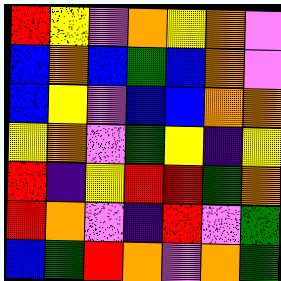[["red", "yellow", "violet", "orange", "yellow", "orange", "violet"], ["blue", "orange", "blue", "green", "blue", "orange", "violet"], ["blue", "yellow", "violet", "blue", "blue", "orange", "orange"], ["yellow", "orange", "violet", "green", "yellow", "indigo", "yellow"], ["red", "indigo", "yellow", "red", "red", "green", "orange"], ["red", "orange", "violet", "indigo", "red", "violet", "green"], ["blue", "green", "red", "orange", "violet", "orange", "green"]]